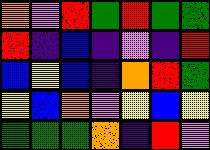[["orange", "violet", "red", "green", "red", "green", "green"], ["red", "indigo", "blue", "indigo", "violet", "indigo", "red"], ["blue", "yellow", "blue", "indigo", "orange", "red", "green"], ["yellow", "blue", "orange", "violet", "yellow", "blue", "yellow"], ["green", "green", "green", "orange", "indigo", "red", "violet"]]